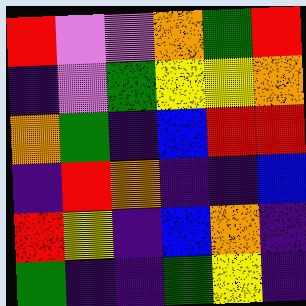[["red", "violet", "violet", "orange", "green", "red"], ["indigo", "violet", "green", "yellow", "yellow", "orange"], ["orange", "green", "indigo", "blue", "red", "red"], ["indigo", "red", "orange", "indigo", "indigo", "blue"], ["red", "yellow", "indigo", "blue", "orange", "indigo"], ["green", "indigo", "indigo", "green", "yellow", "indigo"]]